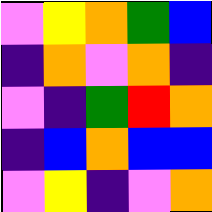[["violet", "yellow", "orange", "green", "blue"], ["indigo", "orange", "violet", "orange", "indigo"], ["violet", "indigo", "green", "red", "orange"], ["indigo", "blue", "orange", "blue", "blue"], ["violet", "yellow", "indigo", "violet", "orange"]]